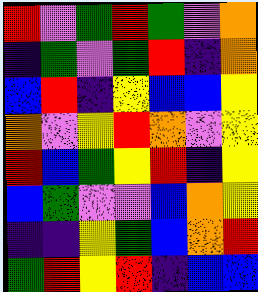[["red", "violet", "green", "red", "green", "violet", "orange"], ["indigo", "green", "violet", "green", "red", "indigo", "orange"], ["blue", "red", "indigo", "yellow", "blue", "blue", "yellow"], ["orange", "violet", "yellow", "red", "orange", "violet", "yellow"], ["red", "blue", "green", "yellow", "red", "indigo", "yellow"], ["blue", "green", "violet", "violet", "blue", "orange", "yellow"], ["indigo", "indigo", "yellow", "green", "blue", "orange", "red"], ["green", "red", "yellow", "red", "indigo", "blue", "blue"]]